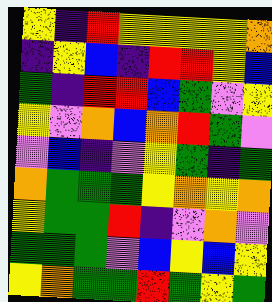[["yellow", "indigo", "red", "yellow", "yellow", "yellow", "yellow", "orange"], ["indigo", "yellow", "blue", "indigo", "red", "red", "yellow", "blue"], ["green", "indigo", "red", "red", "blue", "green", "violet", "yellow"], ["yellow", "violet", "orange", "blue", "orange", "red", "green", "violet"], ["violet", "blue", "indigo", "violet", "yellow", "green", "indigo", "green"], ["orange", "green", "green", "green", "yellow", "orange", "yellow", "orange"], ["yellow", "green", "green", "red", "indigo", "violet", "orange", "violet"], ["green", "green", "green", "violet", "blue", "yellow", "blue", "yellow"], ["yellow", "orange", "green", "green", "red", "green", "yellow", "green"]]